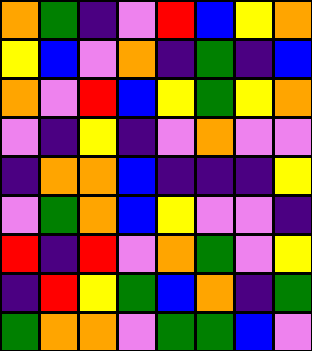[["orange", "green", "indigo", "violet", "red", "blue", "yellow", "orange"], ["yellow", "blue", "violet", "orange", "indigo", "green", "indigo", "blue"], ["orange", "violet", "red", "blue", "yellow", "green", "yellow", "orange"], ["violet", "indigo", "yellow", "indigo", "violet", "orange", "violet", "violet"], ["indigo", "orange", "orange", "blue", "indigo", "indigo", "indigo", "yellow"], ["violet", "green", "orange", "blue", "yellow", "violet", "violet", "indigo"], ["red", "indigo", "red", "violet", "orange", "green", "violet", "yellow"], ["indigo", "red", "yellow", "green", "blue", "orange", "indigo", "green"], ["green", "orange", "orange", "violet", "green", "green", "blue", "violet"]]